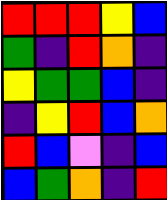[["red", "red", "red", "yellow", "blue"], ["green", "indigo", "red", "orange", "indigo"], ["yellow", "green", "green", "blue", "indigo"], ["indigo", "yellow", "red", "blue", "orange"], ["red", "blue", "violet", "indigo", "blue"], ["blue", "green", "orange", "indigo", "red"]]